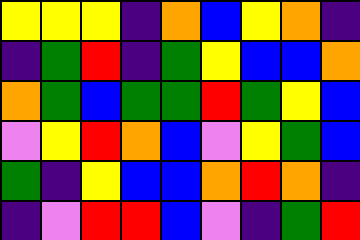[["yellow", "yellow", "yellow", "indigo", "orange", "blue", "yellow", "orange", "indigo"], ["indigo", "green", "red", "indigo", "green", "yellow", "blue", "blue", "orange"], ["orange", "green", "blue", "green", "green", "red", "green", "yellow", "blue"], ["violet", "yellow", "red", "orange", "blue", "violet", "yellow", "green", "blue"], ["green", "indigo", "yellow", "blue", "blue", "orange", "red", "orange", "indigo"], ["indigo", "violet", "red", "red", "blue", "violet", "indigo", "green", "red"]]